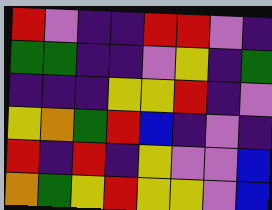[["red", "violet", "indigo", "indigo", "red", "red", "violet", "indigo"], ["green", "green", "indigo", "indigo", "violet", "yellow", "indigo", "green"], ["indigo", "indigo", "indigo", "yellow", "yellow", "red", "indigo", "violet"], ["yellow", "orange", "green", "red", "blue", "indigo", "violet", "indigo"], ["red", "indigo", "red", "indigo", "yellow", "violet", "violet", "blue"], ["orange", "green", "yellow", "red", "yellow", "yellow", "violet", "blue"]]